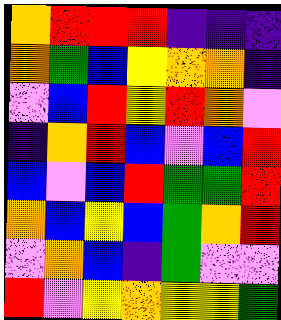[["orange", "red", "red", "red", "indigo", "indigo", "indigo"], ["orange", "green", "blue", "yellow", "orange", "orange", "indigo"], ["violet", "blue", "red", "yellow", "red", "orange", "violet"], ["indigo", "orange", "red", "blue", "violet", "blue", "red"], ["blue", "violet", "blue", "red", "green", "green", "red"], ["orange", "blue", "yellow", "blue", "green", "orange", "red"], ["violet", "orange", "blue", "indigo", "green", "violet", "violet"], ["red", "violet", "yellow", "orange", "yellow", "yellow", "green"]]